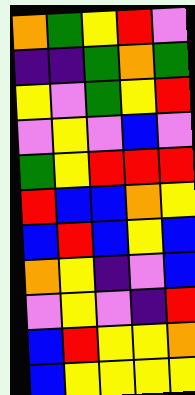[["orange", "green", "yellow", "red", "violet"], ["indigo", "indigo", "green", "orange", "green"], ["yellow", "violet", "green", "yellow", "red"], ["violet", "yellow", "violet", "blue", "violet"], ["green", "yellow", "red", "red", "red"], ["red", "blue", "blue", "orange", "yellow"], ["blue", "red", "blue", "yellow", "blue"], ["orange", "yellow", "indigo", "violet", "blue"], ["violet", "yellow", "violet", "indigo", "red"], ["blue", "red", "yellow", "yellow", "orange"], ["blue", "yellow", "yellow", "yellow", "yellow"]]